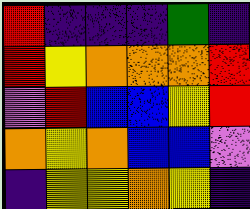[["red", "indigo", "indigo", "indigo", "green", "indigo"], ["red", "yellow", "orange", "orange", "orange", "red"], ["violet", "red", "blue", "blue", "yellow", "red"], ["orange", "yellow", "orange", "blue", "blue", "violet"], ["indigo", "yellow", "yellow", "orange", "yellow", "indigo"]]